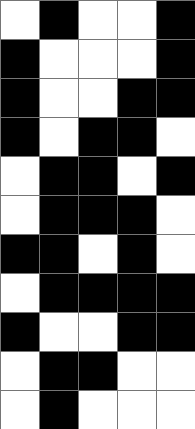[["white", "black", "white", "white", "black"], ["black", "white", "white", "white", "black"], ["black", "white", "white", "black", "black"], ["black", "white", "black", "black", "white"], ["white", "black", "black", "white", "black"], ["white", "black", "black", "black", "white"], ["black", "black", "white", "black", "white"], ["white", "black", "black", "black", "black"], ["black", "white", "white", "black", "black"], ["white", "black", "black", "white", "white"], ["white", "black", "white", "white", "white"]]